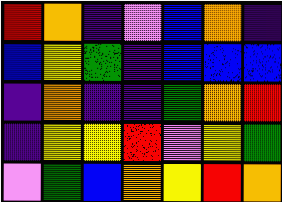[["red", "orange", "indigo", "violet", "blue", "orange", "indigo"], ["blue", "yellow", "green", "indigo", "blue", "blue", "blue"], ["indigo", "orange", "indigo", "indigo", "green", "orange", "red"], ["indigo", "yellow", "yellow", "red", "violet", "yellow", "green"], ["violet", "green", "blue", "orange", "yellow", "red", "orange"]]